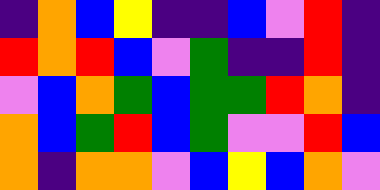[["indigo", "orange", "blue", "yellow", "indigo", "indigo", "blue", "violet", "red", "indigo"], ["red", "orange", "red", "blue", "violet", "green", "indigo", "indigo", "red", "indigo"], ["violet", "blue", "orange", "green", "blue", "green", "green", "red", "orange", "indigo"], ["orange", "blue", "green", "red", "blue", "green", "violet", "violet", "red", "blue"], ["orange", "indigo", "orange", "orange", "violet", "blue", "yellow", "blue", "orange", "violet"]]